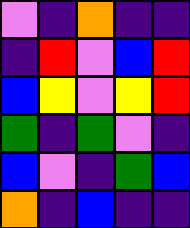[["violet", "indigo", "orange", "indigo", "indigo"], ["indigo", "red", "violet", "blue", "red"], ["blue", "yellow", "violet", "yellow", "red"], ["green", "indigo", "green", "violet", "indigo"], ["blue", "violet", "indigo", "green", "blue"], ["orange", "indigo", "blue", "indigo", "indigo"]]